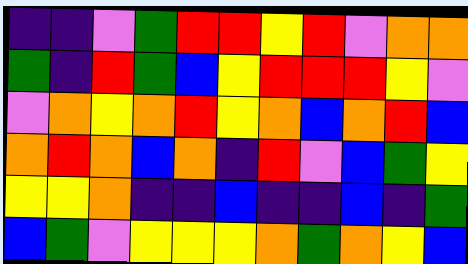[["indigo", "indigo", "violet", "green", "red", "red", "yellow", "red", "violet", "orange", "orange"], ["green", "indigo", "red", "green", "blue", "yellow", "red", "red", "red", "yellow", "violet"], ["violet", "orange", "yellow", "orange", "red", "yellow", "orange", "blue", "orange", "red", "blue"], ["orange", "red", "orange", "blue", "orange", "indigo", "red", "violet", "blue", "green", "yellow"], ["yellow", "yellow", "orange", "indigo", "indigo", "blue", "indigo", "indigo", "blue", "indigo", "green"], ["blue", "green", "violet", "yellow", "yellow", "yellow", "orange", "green", "orange", "yellow", "blue"]]